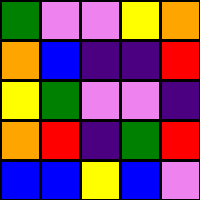[["green", "violet", "violet", "yellow", "orange"], ["orange", "blue", "indigo", "indigo", "red"], ["yellow", "green", "violet", "violet", "indigo"], ["orange", "red", "indigo", "green", "red"], ["blue", "blue", "yellow", "blue", "violet"]]